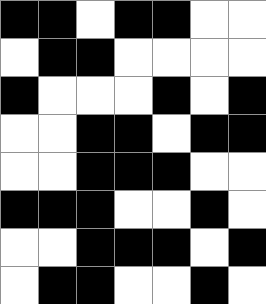[["black", "black", "white", "black", "black", "white", "white"], ["white", "black", "black", "white", "white", "white", "white"], ["black", "white", "white", "white", "black", "white", "black"], ["white", "white", "black", "black", "white", "black", "black"], ["white", "white", "black", "black", "black", "white", "white"], ["black", "black", "black", "white", "white", "black", "white"], ["white", "white", "black", "black", "black", "white", "black"], ["white", "black", "black", "white", "white", "black", "white"]]